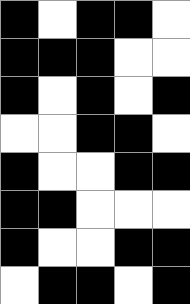[["black", "white", "black", "black", "white"], ["black", "black", "black", "white", "white"], ["black", "white", "black", "white", "black"], ["white", "white", "black", "black", "white"], ["black", "white", "white", "black", "black"], ["black", "black", "white", "white", "white"], ["black", "white", "white", "black", "black"], ["white", "black", "black", "white", "black"]]